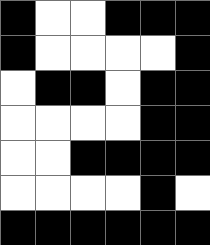[["black", "white", "white", "black", "black", "black"], ["black", "white", "white", "white", "white", "black"], ["white", "black", "black", "white", "black", "black"], ["white", "white", "white", "white", "black", "black"], ["white", "white", "black", "black", "black", "black"], ["white", "white", "white", "white", "black", "white"], ["black", "black", "black", "black", "black", "black"]]